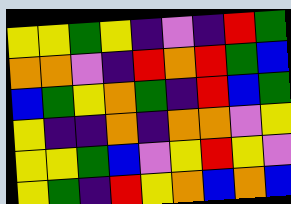[["yellow", "yellow", "green", "yellow", "indigo", "violet", "indigo", "red", "green"], ["orange", "orange", "violet", "indigo", "red", "orange", "red", "green", "blue"], ["blue", "green", "yellow", "orange", "green", "indigo", "red", "blue", "green"], ["yellow", "indigo", "indigo", "orange", "indigo", "orange", "orange", "violet", "yellow"], ["yellow", "yellow", "green", "blue", "violet", "yellow", "red", "yellow", "violet"], ["yellow", "green", "indigo", "red", "yellow", "orange", "blue", "orange", "blue"]]